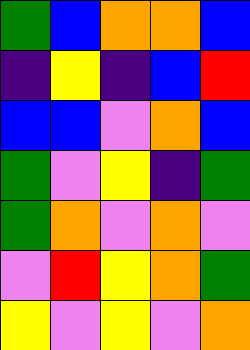[["green", "blue", "orange", "orange", "blue"], ["indigo", "yellow", "indigo", "blue", "red"], ["blue", "blue", "violet", "orange", "blue"], ["green", "violet", "yellow", "indigo", "green"], ["green", "orange", "violet", "orange", "violet"], ["violet", "red", "yellow", "orange", "green"], ["yellow", "violet", "yellow", "violet", "orange"]]